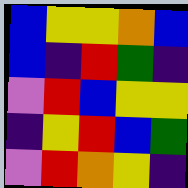[["blue", "yellow", "yellow", "orange", "blue"], ["blue", "indigo", "red", "green", "indigo"], ["violet", "red", "blue", "yellow", "yellow"], ["indigo", "yellow", "red", "blue", "green"], ["violet", "red", "orange", "yellow", "indigo"]]